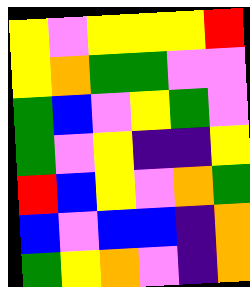[["yellow", "violet", "yellow", "yellow", "yellow", "red"], ["yellow", "orange", "green", "green", "violet", "violet"], ["green", "blue", "violet", "yellow", "green", "violet"], ["green", "violet", "yellow", "indigo", "indigo", "yellow"], ["red", "blue", "yellow", "violet", "orange", "green"], ["blue", "violet", "blue", "blue", "indigo", "orange"], ["green", "yellow", "orange", "violet", "indigo", "orange"]]